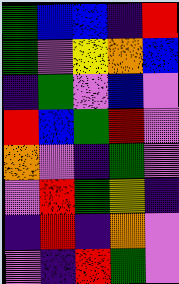[["green", "blue", "blue", "indigo", "red"], ["green", "violet", "yellow", "orange", "blue"], ["indigo", "green", "violet", "blue", "violet"], ["red", "blue", "green", "red", "violet"], ["orange", "violet", "indigo", "green", "violet"], ["violet", "red", "green", "yellow", "indigo"], ["indigo", "red", "indigo", "orange", "violet"], ["violet", "indigo", "red", "green", "violet"]]